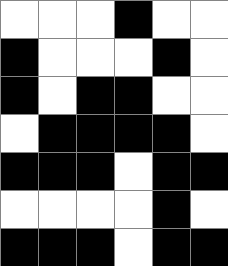[["white", "white", "white", "black", "white", "white"], ["black", "white", "white", "white", "black", "white"], ["black", "white", "black", "black", "white", "white"], ["white", "black", "black", "black", "black", "white"], ["black", "black", "black", "white", "black", "black"], ["white", "white", "white", "white", "black", "white"], ["black", "black", "black", "white", "black", "black"]]